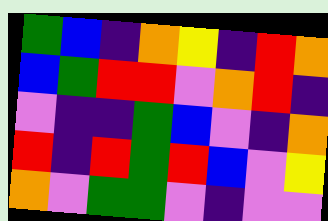[["green", "blue", "indigo", "orange", "yellow", "indigo", "red", "orange"], ["blue", "green", "red", "red", "violet", "orange", "red", "indigo"], ["violet", "indigo", "indigo", "green", "blue", "violet", "indigo", "orange"], ["red", "indigo", "red", "green", "red", "blue", "violet", "yellow"], ["orange", "violet", "green", "green", "violet", "indigo", "violet", "violet"]]